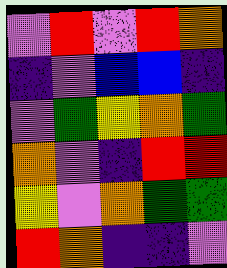[["violet", "red", "violet", "red", "orange"], ["indigo", "violet", "blue", "blue", "indigo"], ["violet", "green", "yellow", "orange", "green"], ["orange", "violet", "indigo", "red", "red"], ["yellow", "violet", "orange", "green", "green"], ["red", "orange", "indigo", "indigo", "violet"]]